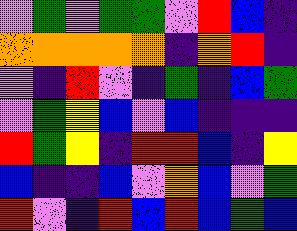[["violet", "green", "violet", "green", "green", "violet", "red", "blue", "indigo"], ["orange", "orange", "orange", "orange", "orange", "indigo", "orange", "red", "indigo"], ["violet", "indigo", "red", "violet", "indigo", "green", "indigo", "blue", "green"], ["violet", "green", "yellow", "blue", "violet", "blue", "indigo", "indigo", "indigo"], ["red", "green", "yellow", "indigo", "red", "red", "blue", "indigo", "yellow"], ["blue", "indigo", "indigo", "blue", "violet", "orange", "blue", "violet", "green"], ["red", "violet", "indigo", "red", "blue", "red", "blue", "green", "blue"]]